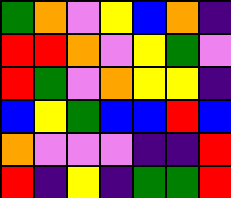[["green", "orange", "violet", "yellow", "blue", "orange", "indigo"], ["red", "red", "orange", "violet", "yellow", "green", "violet"], ["red", "green", "violet", "orange", "yellow", "yellow", "indigo"], ["blue", "yellow", "green", "blue", "blue", "red", "blue"], ["orange", "violet", "violet", "violet", "indigo", "indigo", "red"], ["red", "indigo", "yellow", "indigo", "green", "green", "red"]]